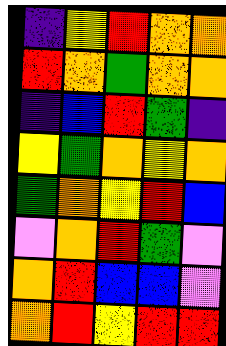[["indigo", "yellow", "red", "orange", "orange"], ["red", "orange", "green", "orange", "orange"], ["indigo", "blue", "red", "green", "indigo"], ["yellow", "green", "orange", "yellow", "orange"], ["green", "orange", "yellow", "red", "blue"], ["violet", "orange", "red", "green", "violet"], ["orange", "red", "blue", "blue", "violet"], ["orange", "red", "yellow", "red", "red"]]